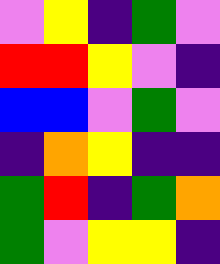[["violet", "yellow", "indigo", "green", "violet"], ["red", "red", "yellow", "violet", "indigo"], ["blue", "blue", "violet", "green", "violet"], ["indigo", "orange", "yellow", "indigo", "indigo"], ["green", "red", "indigo", "green", "orange"], ["green", "violet", "yellow", "yellow", "indigo"]]